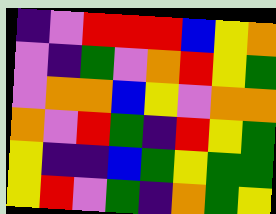[["indigo", "violet", "red", "red", "red", "blue", "yellow", "orange"], ["violet", "indigo", "green", "violet", "orange", "red", "yellow", "green"], ["violet", "orange", "orange", "blue", "yellow", "violet", "orange", "orange"], ["orange", "violet", "red", "green", "indigo", "red", "yellow", "green"], ["yellow", "indigo", "indigo", "blue", "green", "yellow", "green", "green"], ["yellow", "red", "violet", "green", "indigo", "orange", "green", "yellow"]]